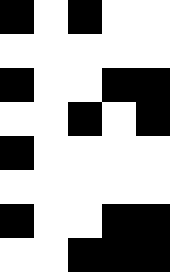[["black", "white", "black", "white", "white"], ["white", "white", "white", "white", "white"], ["black", "white", "white", "black", "black"], ["white", "white", "black", "white", "black"], ["black", "white", "white", "white", "white"], ["white", "white", "white", "white", "white"], ["black", "white", "white", "black", "black"], ["white", "white", "black", "black", "black"]]